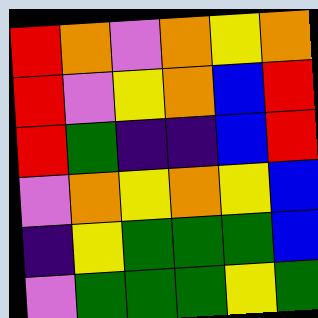[["red", "orange", "violet", "orange", "yellow", "orange"], ["red", "violet", "yellow", "orange", "blue", "red"], ["red", "green", "indigo", "indigo", "blue", "red"], ["violet", "orange", "yellow", "orange", "yellow", "blue"], ["indigo", "yellow", "green", "green", "green", "blue"], ["violet", "green", "green", "green", "yellow", "green"]]